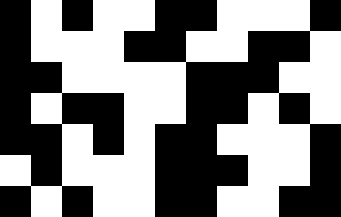[["black", "white", "black", "white", "white", "black", "black", "white", "white", "white", "black"], ["black", "white", "white", "white", "black", "black", "white", "white", "black", "black", "white"], ["black", "black", "white", "white", "white", "white", "black", "black", "black", "white", "white"], ["black", "white", "black", "black", "white", "white", "black", "black", "white", "black", "white"], ["black", "black", "white", "black", "white", "black", "black", "white", "white", "white", "black"], ["white", "black", "white", "white", "white", "black", "black", "black", "white", "white", "black"], ["black", "white", "black", "white", "white", "black", "black", "white", "white", "black", "black"]]